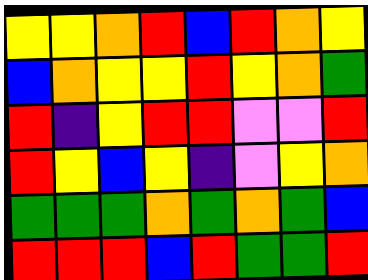[["yellow", "yellow", "orange", "red", "blue", "red", "orange", "yellow"], ["blue", "orange", "yellow", "yellow", "red", "yellow", "orange", "green"], ["red", "indigo", "yellow", "red", "red", "violet", "violet", "red"], ["red", "yellow", "blue", "yellow", "indigo", "violet", "yellow", "orange"], ["green", "green", "green", "orange", "green", "orange", "green", "blue"], ["red", "red", "red", "blue", "red", "green", "green", "red"]]